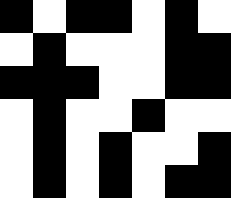[["black", "white", "black", "black", "white", "black", "white"], ["white", "black", "white", "white", "white", "black", "black"], ["black", "black", "black", "white", "white", "black", "black"], ["white", "black", "white", "white", "black", "white", "white"], ["white", "black", "white", "black", "white", "white", "black"], ["white", "black", "white", "black", "white", "black", "black"]]